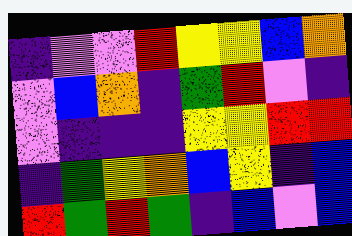[["indigo", "violet", "violet", "red", "yellow", "yellow", "blue", "orange"], ["violet", "blue", "orange", "indigo", "green", "red", "violet", "indigo"], ["violet", "indigo", "indigo", "indigo", "yellow", "yellow", "red", "red"], ["indigo", "green", "yellow", "orange", "blue", "yellow", "indigo", "blue"], ["red", "green", "red", "green", "indigo", "blue", "violet", "blue"]]